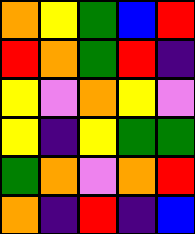[["orange", "yellow", "green", "blue", "red"], ["red", "orange", "green", "red", "indigo"], ["yellow", "violet", "orange", "yellow", "violet"], ["yellow", "indigo", "yellow", "green", "green"], ["green", "orange", "violet", "orange", "red"], ["orange", "indigo", "red", "indigo", "blue"]]